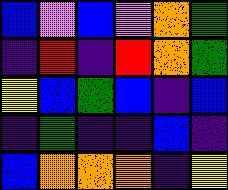[["blue", "violet", "blue", "violet", "orange", "green"], ["indigo", "red", "indigo", "red", "orange", "green"], ["yellow", "blue", "green", "blue", "indigo", "blue"], ["indigo", "green", "indigo", "indigo", "blue", "indigo"], ["blue", "orange", "orange", "orange", "indigo", "yellow"]]